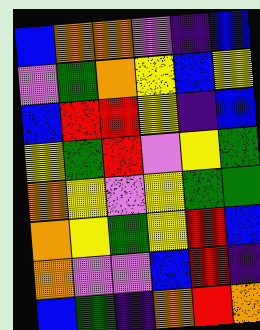[["blue", "orange", "orange", "violet", "indigo", "blue"], ["violet", "green", "orange", "yellow", "blue", "yellow"], ["blue", "red", "red", "yellow", "indigo", "blue"], ["yellow", "green", "red", "violet", "yellow", "green"], ["orange", "yellow", "violet", "yellow", "green", "green"], ["orange", "yellow", "green", "yellow", "red", "blue"], ["orange", "violet", "violet", "blue", "red", "indigo"], ["blue", "green", "indigo", "orange", "red", "orange"]]